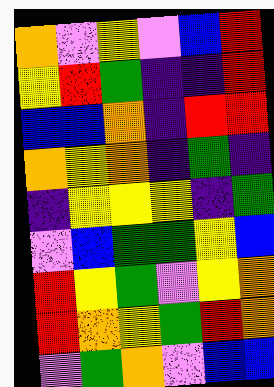[["orange", "violet", "yellow", "violet", "blue", "red"], ["yellow", "red", "green", "indigo", "indigo", "red"], ["blue", "blue", "orange", "indigo", "red", "red"], ["orange", "yellow", "orange", "indigo", "green", "indigo"], ["indigo", "yellow", "yellow", "yellow", "indigo", "green"], ["violet", "blue", "green", "green", "yellow", "blue"], ["red", "yellow", "green", "violet", "yellow", "orange"], ["red", "orange", "yellow", "green", "red", "orange"], ["violet", "green", "orange", "violet", "blue", "blue"]]